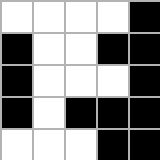[["white", "white", "white", "white", "black"], ["black", "white", "white", "black", "black"], ["black", "white", "white", "white", "black"], ["black", "white", "black", "black", "black"], ["white", "white", "white", "black", "black"]]